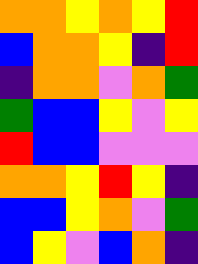[["orange", "orange", "yellow", "orange", "yellow", "red"], ["blue", "orange", "orange", "yellow", "indigo", "red"], ["indigo", "orange", "orange", "violet", "orange", "green"], ["green", "blue", "blue", "yellow", "violet", "yellow"], ["red", "blue", "blue", "violet", "violet", "violet"], ["orange", "orange", "yellow", "red", "yellow", "indigo"], ["blue", "blue", "yellow", "orange", "violet", "green"], ["blue", "yellow", "violet", "blue", "orange", "indigo"]]